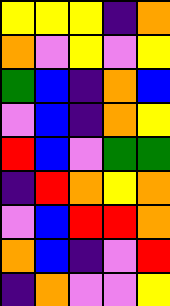[["yellow", "yellow", "yellow", "indigo", "orange"], ["orange", "violet", "yellow", "violet", "yellow"], ["green", "blue", "indigo", "orange", "blue"], ["violet", "blue", "indigo", "orange", "yellow"], ["red", "blue", "violet", "green", "green"], ["indigo", "red", "orange", "yellow", "orange"], ["violet", "blue", "red", "red", "orange"], ["orange", "blue", "indigo", "violet", "red"], ["indigo", "orange", "violet", "violet", "yellow"]]